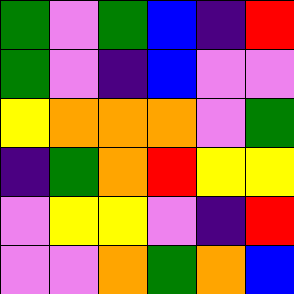[["green", "violet", "green", "blue", "indigo", "red"], ["green", "violet", "indigo", "blue", "violet", "violet"], ["yellow", "orange", "orange", "orange", "violet", "green"], ["indigo", "green", "orange", "red", "yellow", "yellow"], ["violet", "yellow", "yellow", "violet", "indigo", "red"], ["violet", "violet", "orange", "green", "orange", "blue"]]